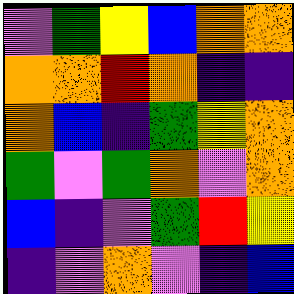[["violet", "green", "yellow", "blue", "orange", "orange"], ["orange", "orange", "red", "orange", "indigo", "indigo"], ["orange", "blue", "indigo", "green", "yellow", "orange"], ["green", "violet", "green", "orange", "violet", "orange"], ["blue", "indigo", "violet", "green", "red", "yellow"], ["indigo", "violet", "orange", "violet", "indigo", "blue"]]